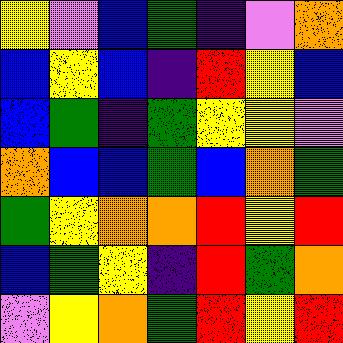[["yellow", "violet", "blue", "green", "indigo", "violet", "orange"], ["blue", "yellow", "blue", "indigo", "red", "yellow", "blue"], ["blue", "green", "indigo", "green", "yellow", "yellow", "violet"], ["orange", "blue", "blue", "green", "blue", "orange", "green"], ["green", "yellow", "orange", "orange", "red", "yellow", "red"], ["blue", "green", "yellow", "indigo", "red", "green", "orange"], ["violet", "yellow", "orange", "green", "red", "yellow", "red"]]